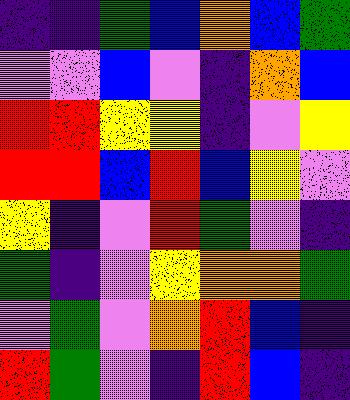[["indigo", "indigo", "green", "blue", "orange", "blue", "green"], ["violet", "violet", "blue", "violet", "indigo", "orange", "blue"], ["red", "red", "yellow", "yellow", "indigo", "violet", "yellow"], ["red", "red", "blue", "red", "blue", "yellow", "violet"], ["yellow", "indigo", "violet", "red", "green", "violet", "indigo"], ["green", "indigo", "violet", "yellow", "orange", "orange", "green"], ["violet", "green", "violet", "orange", "red", "blue", "indigo"], ["red", "green", "violet", "indigo", "red", "blue", "indigo"]]